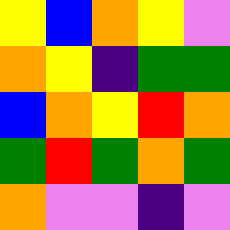[["yellow", "blue", "orange", "yellow", "violet"], ["orange", "yellow", "indigo", "green", "green"], ["blue", "orange", "yellow", "red", "orange"], ["green", "red", "green", "orange", "green"], ["orange", "violet", "violet", "indigo", "violet"]]